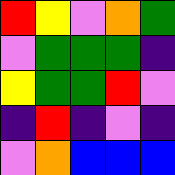[["red", "yellow", "violet", "orange", "green"], ["violet", "green", "green", "green", "indigo"], ["yellow", "green", "green", "red", "violet"], ["indigo", "red", "indigo", "violet", "indigo"], ["violet", "orange", "blue", "blue", "blue"]]